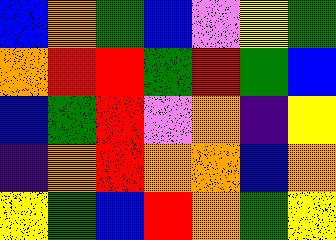[["blue", "orange", "green", "blue", "violet", "yellow", "green"], ["orange", "red", "red", "green", "red", "green", "blue"], ["blue", "green", "red", "violet", "orange", "indigo", "yellow"], ["indigo", "orange", "red", "orange", "orange", "blue", "orange"], ["yellow", "green", "blue", "red", "orange", "green", "yellow"]]